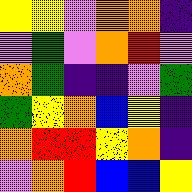[["yellow", "yellow", "violet", "orange", "orange", "indigo"], ["violet", "green", "violet", "orange", "red", "violet"], ["orange", "green", "indigo", "indigo", "violet", "green"], ["green", "yellow", "orange", "blue", "yellow", "indigo"], ["orange", "red", "red", "yellow", "orange", "indigo"], ["violet", "orange", "red", "blue", "blue", "yellow"]]